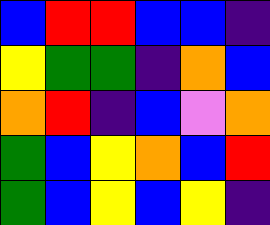[["blue", "red", "red", "blue", "blue", "indigo"], ["yellow", "green", "green", "indigo", "orange", "blue"], ["orange", "red", "indigo", "blue", "violet", "orange"], ["green", "blue", "yellow", "orange", "blue", "red"], ["green", "blue", "yellow", "blue", "yellow", "indigo"]]